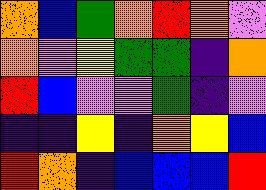[["orange", "blue", "green", "orange", "red", "orange", "violet"], ["orange", "violet", "yellow", "green", "green", "indigo", "orange"], ["red", "blue", "violet", "violet", "green", "indigo", "violet"], ["indigo", "indigo", "yellow", "indigo", "orange", "yellow", "blue"], ["red", "orange", "indigo", "blue", "blue", "blue", "red"]]